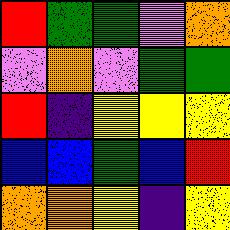[["red", "green", "green", "violet", "orange"], ["violet", "orange", "violet", "green", "green"], ["red", "indigo", "yellow", "yellow", "yellow"], ["blue", "blue", "green", "blue", "red"], ["orange", "orange", "yellow", "indigo", "yellow"]]